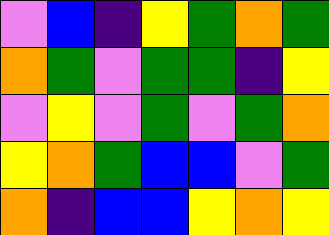[["violet", "blue", "indigo", "yellow", "green", "orange", "green"], ["orange", "green", "violet", "green", "green", "indigo", "yellow"], ["violet", "yellow", "violet", "green", "violet", "green", "orange"], ["yellow", "orange", "green", "blue", "blue", "violet", "green"], ["orange", "indigo", "blue", "blue", "yellow", "orange", "yellow"]]